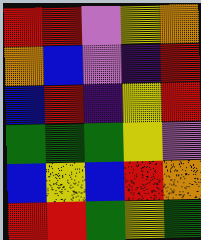[["red", "red", "violet", "yellow", "orange"], ["orange", "blue", "violet", "indigo", "red"], ["blue", "red", "indigo", "yellow", "red"], ["green", "green", "green", "yellow", "violet"], ["blue", "yellow", "blue", "red", "orange"], ["red", "red", "green", "yellow", "green"]]